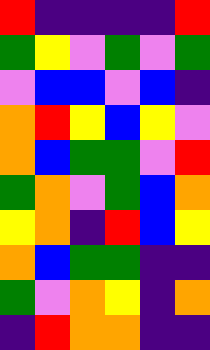[["red", "indigo", "indigo", "indigo", "indigo", "red"], ["green", "yellow", "violet", "green", "violet", "green"], ["violet", "blue", "blue", "violet", "blue", "indigo"], ["orange", "red", "yellow", "blue", "yellow", "violet"], ["orange", "blue", "green", "green", "violet", "red"], ["green", "orange", "violet", "green", "blue", "orange"], ["yellow", "orange", "indigo", "red", "blue", "yellow"], ["orange", "blue", "green", "green", "indigo", "indigo"], ["green", "violet", "orange", "yellow", "indigo", "orange"], ["indigo", "red", "orange", "orange", "indigo", "indigo"]]